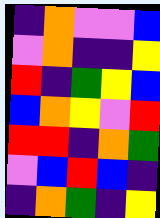[["indigo", "orange", "violet", "violet", "blue"], ["violet", "orange", "indigo", "indigo", "yellow"], ["red", "indigo", "green", "yellow", "blue"], ["blue", "orange", "yellow", "violet", "red"], ["red", "red", "indigo", "orange", "green"], ["violet", "blue", "red", "blue", "indigo"], ["indigo", "orange", "green", "indigo", "yellow"]]